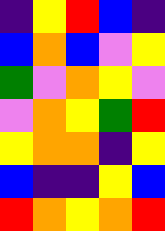[["indigo", "yellow", "red", "blue", "indigo"], ["blue", "orange", "blue", "violet", "yellow"], ["green", "violet", "orange", "yellow", "violet"], ["violet", "orange", "yellow", "green", "red"], ["yellow", "orange", "orange", "indigo", "yellow"], ["blue", "indigo", "indigo", "yellow", "blue"], ["red", "orange", "yellow", "orange", "red"]]